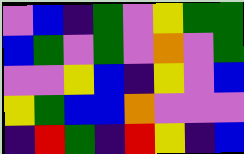[["violet", "blue", "indigo", "green", "violet", "yellow", "green", "green"], ["blue", "green", "violet", "green", "violet", "orange", "violet", "green"], ["violet", "violet", "yellow", "blue", "indigo", "yellow", "violet", "blue"], ["yellow", "green", "blue", "blue", "orange", "violet", "violet", "violet"], ["indigo", "red", "green", "indigo", "red", "yellow", "indigo", "blue"]]